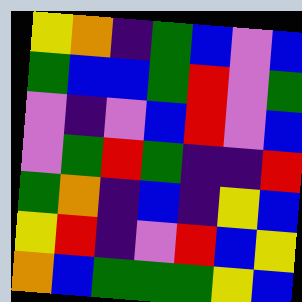[["yellow", "orange", "indigo", "green", "blue", "violet", "blue"], ["green", "blue", "blue", "green", "red", "violet", "green"], ["violet", "indigo", "violet", "blue", "red", "violet", "blue"], ["violet", "green", "red", "green", "indigo", "indigo", "red"], ["green", "orange", "indigo", "blue", "indigo", "yellow", "blue"], ["yellow", "red", "indigo", "violet", "red", "blue", "yellow"], ["orange", "blue", "green", "green", "green", "yellow", "blue"]]